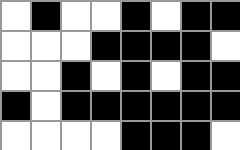[["white", "black", "white", "white", "black", "white", "black", "black"], ["white", "white", "white", "black", "black", "black", "black", "white"], ["white", "white", "black", "white", "black", "white", "black", "black"], ["black", "white", "black", "black", "black", "black", "black", "black"], ["white", "white", "white", "white", "black", "black", "black", "white"]]